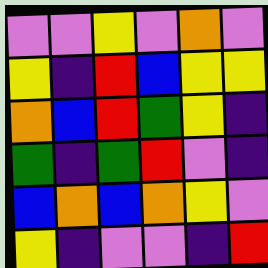[["violet", "violet", "yellow", "violet", "orange", "violet"], ["yellow", "indigo", "red", "blue", "yellow", "yellow"], ["orange", "blue", "red", "green", "yellow", "indigo"], ["green", "indigo", "green", "red", "violet", "indigo"], ["blue", "orange", "blue", "orange", "yellow", "violet"], ["yellow", "indigo", "violet", "violet", "indigo", "red"]]